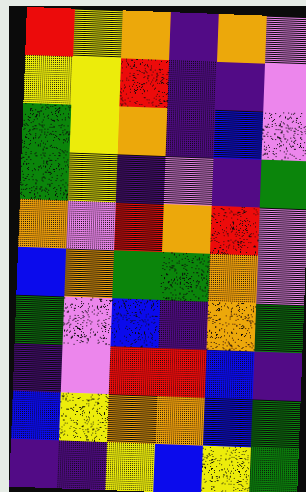[["red", "yellow", "orange", "indigo", "orange", "violet"], ["yellow", "yellow", "red", "indigo", "indigo", "violet"], ["green", "yellow", "orange", "indigo", "blue", "violet"], ["green", "yellow", "indigo", "violet", "indigo", "green"], ["orange", "violet", "red", "orange", "red", "violet"], ["blue", "orange", "green", "green", "orange", "violet"], ["green", "violet", "blue", "indigo", "orange", "green"], ["indigo", "violet", "red", "red", "blue", "indigo"], ["blue", "yellow", "orange", "orange", "blue", "green"], ["indigo", "indigo", "yellow", "blue", "yellow", "green"]]